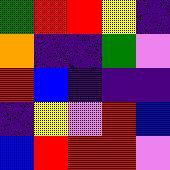[["green", "red", "red", "yellow", "indigo"], ["orange", "indigo", "indigo", "green", "violet"], ["red", "blue", "indigo", "indigo", "indigo"], ["indigo", "yellow", "violet", "red", "blue"], ["blue", "red", "red", "red", "violet"]]